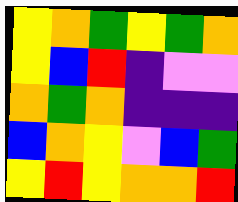[["yellow", "orange", "green", "yellow", "green", "orange"], ["yellow", "blue", "red", "indigo", "violet", "violet"], ["orange", "green", "orange", "indigo", "indigo", "indigo"], ["blue", "orange", "yellow", "violet", "blue", "green"], ["yellow", "red", "yellow", "orange", "orange", "red"]]